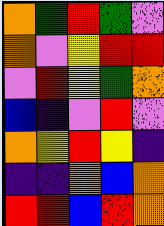[["orange", "green", "red", "green", "violet"], ["orange", "violet", "yellow", "red", "red"], ["violet", "red", "yellow", "green", "orange"], ["blue", "indigo", "violet", "red", "violet"], ["orange", "yellow", "red", "yellow", "indigo"], ["indigo", "indigo", "orange", "blue", "orange"], ["red", "red", "blue", "red", "orange"]]